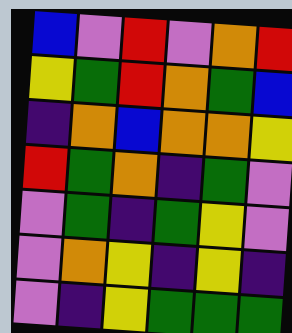[["blue", "violet", "red", "violet", "orange", "red"], ["yellow", "green", "red", "orange", "green", "blue"], ["indigo", "orange", "blue", "orange", "orange", "yellow"], ["red", "green", "orange", "indigo", "green", "violet"], ["violet", "green", "indigo", "green", "yellow", "violet"], ["violet", "orange", "yellow", "indigo", "yellow", "indigo"], ["violet", "indigo", "yellow", "green", "green", "green"]]